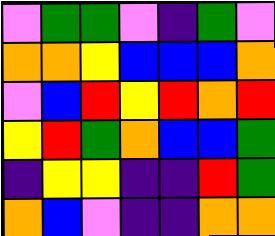[["violet", "green", "green", "violet", "indigo", "green", "violet"], ["orange", "orange", "yellow", "blue", "blue", "blue", "orange"], ["violet", "blue", "red", "yellow", "red", "orange", "red"], ["yellow", "red", "green", "orange", "blue", "blue", "green"], ["indigo", "yellow", "yellow", "indigo", "indigo", "red", "green"], ["orange", "blue", "violet", "indigo", "indigo", "orange", "orange"]]